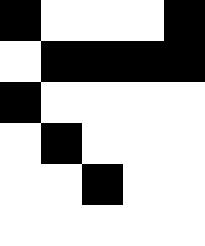[["black", "white", "white", "white", "black"], ["white", "black", "black", "black", "black"], ["black", "white", "white", "white", "white"], ["white", "black", "white", "white", "white"], ["white", "white", "black", "white", "white"], ["white", "white", "white", "white", "white"]]